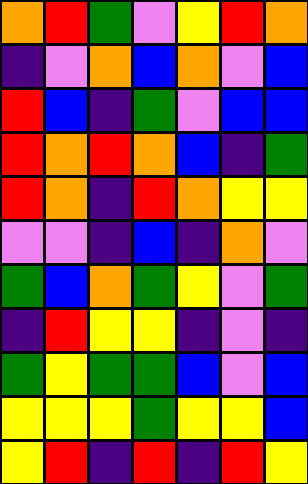[["orange", "red", "green", "violet", "yellow", "red", "orange"], ["indigo", "violet", "orange", "blue", "orange", "violet", "blue"], ["red", "blue", "indigo", "green", "violet", "blue", "blue"], ["red", "orange", "red", "orange", "blue", "indigo", "green"], ["red", "orange", "indigo", "red", "orange", "yellow", "yellow"], ["violet", "violet", "indigo", "blue", "indigo", "orange", "violet"], ["green", "blue", "orange", "green", "yellow", "violet", "green"], ["indigo", "red", "yellow", "yellow", "indigo", "violet", "indigo"], ["green", "yellow", "green", "green", "blue", "violet", "blue"], ["yellow", "yellow", "yellow", "green", "yellow", "yellow", "blue"], ["yellow", "red", "indigo", "red", "indigo", "red", "yellow"]]